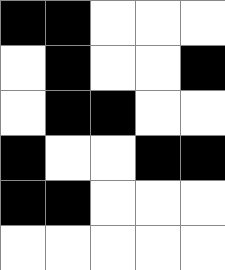[["black", "black", "white", "white", "white"], ["white", "black", "white", "white", "black"], ["white", "black", "black", "white", "white"], ["black", "white", "white", "black", "black"], ["black", "black", "white", "white", "white"], ["white", "white", "white", "white", "white"]]